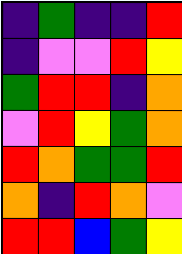[["indigo", "green", "indigo", "indigo", "red"], ["indigo", "violet", "violet", "red", "yellow"], ["green", "red", "red", "indigo", "orange"], ["violet", "red", "yellow", "green", "orange"], ["red", "orange", "green", "green", "red"], ["orange", "indigo", "red", "orange", "violet"], ["red", "red", "blue", "green", "yellow"]]